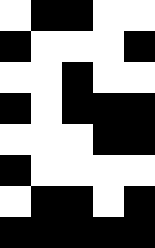[["white", "black", "black", "white", "white"], ["black", "white", "white", "white", "black"], ["white", "white", "black", "white", "white"], ["black", "white", "black", "black", "black"], ["white", "white", "white", "black", "black"], ["black", "white", "white", "white", "white"], ["white", "black", "black", "white", "black"], ["black", "black", "black", "black", "black"]]